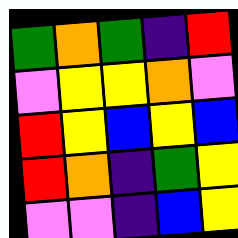[["green", "orange", "green", "indigo", "red"], ["violet", "yellow", "yellow", "orange", "violet"], ["red", "yellow", "blue", "yellow", "blue"], ["red", "orange", "indigo", "green", "yellow"], ["violet", "violet", "indigo", "blue", "yellow"]]